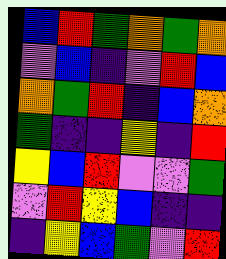[["blue", "red", "green", "orange", "green", "orange"], ["violet", "blue", "indigo", "violet", "red", "blue"], ["orange", "green", "red", "indigo", "blue", "orange"], ["green", "indigo", "indigo", "yellow", "indigo", "red"], ["yellow", "blue", "red", "violet", "violet", "green"], ["violet", "red", "yellow", "blue", "indigo", "indigo"], ["indigo", "yellow", "blue", "green", "violet", "red"]]